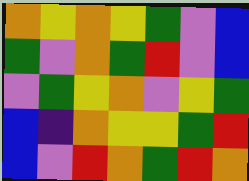[["orange", "yellow", "orange", "yellow", "green", "violet", "blue"], ["green", "violet", "orange", "green", "red", "violet", "blue"], ["violet", "green", "yellow", "orange", "violet", "yellow", "green"], ["blue", "indigo", "orange", "yellow", "yellow", "green", "red"], ["blue", "violet", "red", "orange", "green", "red", "orange"]]